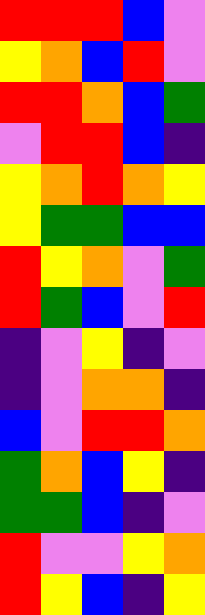[["red", "red", "red", "blue", "violet"], ["yellow", "orange", "blue", "red", "violet"], ["red", "red", "orange", "blue", "green"], ["violet", "red", "red", "blue", "indigo"], ["yellow", "orange", "red", "orange", "yellow"], ["yellow", "green", "green", "blue", "blue"], ["red", "yellow", "orange", "violet", "green"], ["red", "green", "blue", "violet", "red"], ["indigo", "violet", "yellow", "indigo", "violet"], ["indigo", "violet", "orange", "orange", "indigo"], ["blue", "violet", "red", "red", "orange"], ["green", "orange", "blue", "yellow", "indigo"], ["green", "green", "blue", "indigo", "violet"], ["red", "violet", "violet", "yellow", "orange"], ["red", "yellow", "blue", "indigo", "yellow"]]